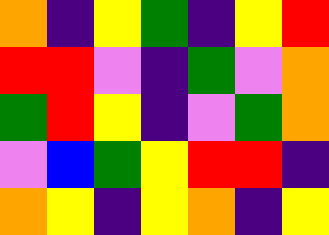[["orange", "indigo", "yellow", "green", "indigo", "yellow", "red"], ["red", "red", "violet", "indigo", "green", "violet", "orange"], ["green", "red", "yellow", "indigo", "violet", "green", "orange"], ["violet", "blue", "green", "yellow", "red", "red", "indigo"], ["orange", "yellow", "indigo", "yellow", "orange", "indigo", "yellow"]]